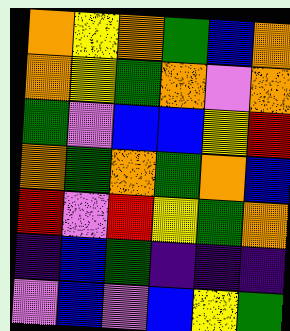[["orange", "yellow", "orange", "green", "blue", "orange"], ["orange", "yellow", "green", "orange", "violet", "orange"], ["green", "violet", "blue", "blue", "yellow", "red"], ["orange", "green", "orange", "green", "orange", "blue"], ["red", "violet", "red", "yellow", "green", "orange"], ["indigo", "blue", "green", "indigo", "indigo", "indigo"], ["violet", "blue", "violet", "blue", "yellow", "green"]]